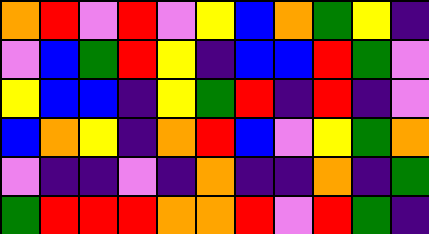[["orange", "red", "violet", "red", "violet", "yellow", "blue", "orange", "green", "yellow", "indigo"], ["violet", "blue", "green", "red", "yellow", "indigo", "blue", "blue", "red", "green", "violet"], ["yellow", "blue", "blue", "indigo", "yellow", "green", "red", "indigo", "red", "indigo", "violet"], ["blue", "orange", "yellow", "indigo", "orange", "red", "blue", "violet", "yellow", "green", "orange"], ["violet", "indigo", "indigo", "violet", "indigo", "orange", "indigo", "indigo", "orange", "indigo", "green"], ["green", "red", "red", "red", "orange", "orange", "red", "violet", "red", "green", "indigo"]]